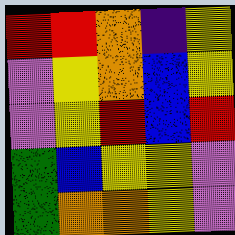[["red", "red", "orange", "indigo", "yellow"], ["violet", "yellow", "orange", "blue", "yellow"], ["violet", "yellow", "red", "blue", "red"], ["green", "blue", "yellow", "yellow", "violet"], ["green", "orange", "orange", "yellow", "violet"]]